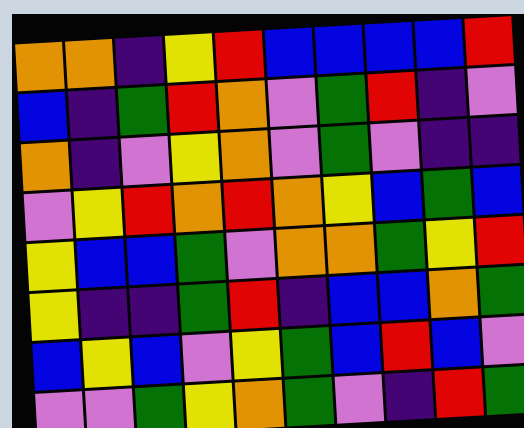[["orange", "orange", "indigo", "yellow", "red", "blue", "blue", "blue", "blue", "red"], ["blue", "indigo", "green", "red", "orange", "violet", "green", "red", "indigo", "violet"], ["orange", "indigo", "violet", "yellow", "orange", "violet", "green", "violet", "indigo", "indigo"], ["violet", "yellow", "red", "orange", "red", "orange", "yellow", "blue", "green", "blue"], ["yellow", "blue", "blue", "green", "violet", "orange", "orange", "green", "yellow", "red"], ["yellow", "indigo", "indigo", "green", "red", "indigo", "blue", "blue", "orange", "green"], ["blue", "yellow", "blue", "violet", "yellow", "green", "blue", "red", "blue", "violet"], ["violet", "violet", "green", "yellow", "orange", "green", "violet", "indigo", "red", "green"]]